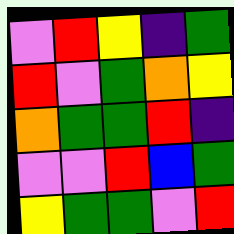[["violet", "red", "yellow", "indigo", "green"], ["red", "violet", "green", "orange", "yellow"], ["orange", "green", "green", "red", "indigo"], ["violet", "violet", "red", "blue", "green"], ["yellow", "green", "green", "violet", "red"]]